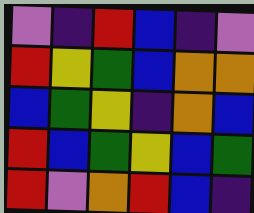[["violet", "indigo", "red", "blue", "indigo", "violet"], ["red", "yellow", "green", "blue", "orange", "orange"], ["blue", "green", "yellow", "indigo", "orange", "blue"], ["red", "blue", "green", "yellow", "blue", "green"], ["red", "violet", "orange", "red", "blue", "indigo"]]